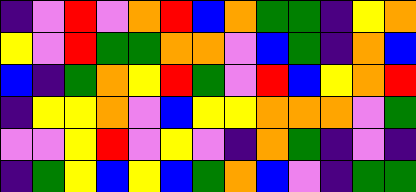[["indigo", "violet", "red", "violet", "orange", "red", "blue", "orange", "green", "green", "indigo", "yellow", "orange"], ["yellow", "violet", "red", "green", "green", "orange", "orange", "violet", "blue", "green", "indigo", "orange", "blue"], ["blue", "indigo", "green", "orange", "yellow", "red", "green", "violet", "red", "blue", "yellow", "orange", "red"], ["indigo", "yellow", "yellow", "orange", "violet", "blue", "yellow", "yellow", "orange", "orange", "orange", "violet", "green"], ["violet", "violet", "yellow", "red", "violet", "yellow", "violet", "indigo", "orange", "green", "indigo", "violet", "indigo"], ["indigo", "green", "yellow", "blue", "yellow", "blue", "green", "orange", "blue", "violet", "indigo", "green", "green"]]